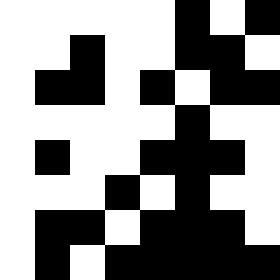[["white", "white", "white", "white", "white", "black", "white", "black"], ["white", "white", "black", "white", "white", "black", "black", "white"], ["white", "black", "black", "white", "black", "white", "black", "black"], ["white", "white", "white", "white", "white", "black", "white", "white"], ["white", "black", "white", "white", "black", "black", "black", "white"], ["white", "white", "white", "black", "white", "black", "white", "white"], ["white", "black", "black", "white", "black", "black", "black", "white"], ["white", "black", "white", "black", "black", "black", "black", "black"]]